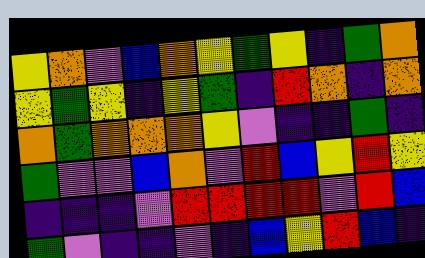[["yellow", "orange", "violet", "blue", "orange", "yellow", "green", "yellow", "indigo", "green", "orange"], ["yellow", "green", "yellow", "indigo", "yellow", "green", "indigo", "red", "orange", "indigo", "orange"], ["orange", "green", "orange", "orange", "orange", "yellow", "violet", "indigo", "indigo", "green", "indigo"], ["green", "violet", "violet", "blue", "orange", "violet", "red", "blue", "yellow", "red", "yellow"], ["indigo", "indigo", "indigo", "violet", "red", "red", "red", "red", "violet", "red", "blue"], ["green", "violet", "indigo", "indigo", "violet", "indigo", "blue", "yellow", "red", "blue", "indigo"]]